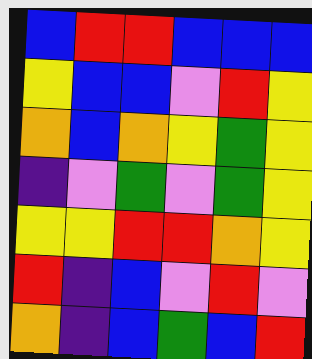[["blue", "red", "red", "blue", "blue", "blue"], ["yellow", "blue", "blue", "violet", "red", "yellow"], ["orange", "blue", "orange", "yellow", "green", "yellow"], ["indigo", "violet", "green", "violet", "green", "yellow"], ["yellow", "yellow", "red", "red", "orange", "yellow"], ["red", "indigo", "blue", "violet", "red", "violet"], ["orange", "indigo", "blue", "green", "blue", "red"]]